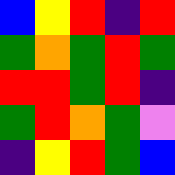[["blue", "yellow", "red", "indigo", "red"], ["green", "orange", "green", "red", "green"], ["red", "red", "green", "red", "indigo"], ["green", "red", "orange", "green", "violet"], ["indigo", "yellow", "red", "green", "blue"]]